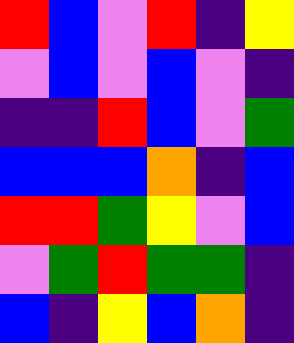[["red", "blue", "violet", "red", "indigo", "yellow"], ["violet", "blue", "violet", "blue", "violet", "indigo"], ["indigo", "indigo", "red", "blue", "violet", "green"], ["blue", "blue", "blue", "orange", "indigo", "blue"], ["red", "red", "green", "yellow", "violet", "blue"], ["violet", "green", "red", "green", "green", "indigo"], ["blue", "indigo", "yellow", "blue", "orange", "indigo"]]